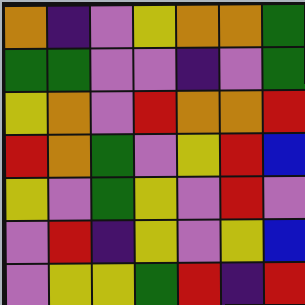[["orange", "indigo", "violet", "yellow", "orange", "orange", "green"], ["green", "green", "violet", "violet", "indigo", "violet", "green"], ["yellow", "orange", "violet", "red", "orange", "orange", "red"], ["red", "orange", "green", "violet", "yellow", "red", "blue"], ["yellow", "violet", "green", "yellow", "violet", "red", "violet"], ["violet", "red", "indigo", "yellow", "violet", "yellow", "blue"], ["violet", "yellow", "yellow", "green", "red", "indigo", "red"]]